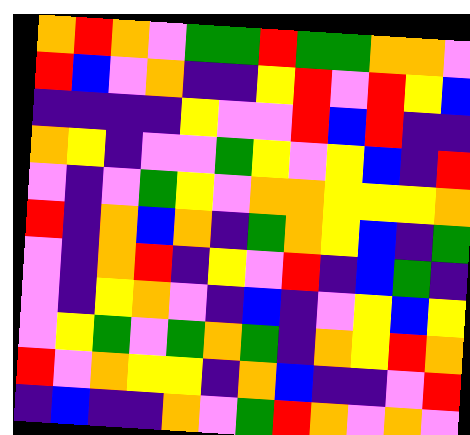[["orange", "red", "orange", "violet", "green", "green", "red", "green", "green", "orange", "orange", "violet"], ["red", "blue", "violet", "orange", "indigo", "indigo", "yellow", "red", "violet", "red", "yellow", "blue"], ["indigo", "indigo", "indigo", "indigo", "yellow", "violet", "violet", "red", "blue", "red", "indigo", "indigo"], ["orange", "yellow", "indigo", "violet", "violet", "green", "yellow", "violet", "yellow", "blue", "indigo", "red"], ["violet", "indigo", "violet", "green", "yellow", "violet", "orange", "orange", "yellow", "yellow", "yellow", "orange"], ["red", "indigo", "orange", "blue", "orange", "indigo", "green", "orange", "yellow", "blue", "indigo", "green"], ["violet", "indigo", "orange", "red", "indigo", "yellow", "violet", "red", "indigo", "blue", "green", "indigo"], ["violet", "indigo", "yellow", "orange", "violet", "indigo", "blue", "indigo", "violet", "yellow", "blue", "yellow"], ["violet", "yellow", "green", "violet", "green", "orange", "green", "indigo", "orange", "yellow", "red", "orange"], ["red", "violet", "orange", "yellow", "yellow", "indigo", "orange", "blue", "indigo", "indigo", "violet", "red"], ["indigo", "blue", "indigo", "indigo", "orange", "violet", "green", "red", "orange", "violet", "orange", "violet"]]